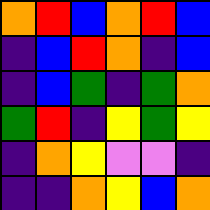[["orange", "red", "blue", "orange", "red", "blue"], ["indigo", "blue", "red", "orange", "indigo", "blue"], ["indigo", "blue", "green", "indigo", "green", "orange"], ["green", "red", "indigo", "yellow", "green", "yellow"], ["indigo", "orange", "yellow", "violet", "violet", "indigo"], ["indigo", "indigo", "orange", "yellow", "blue", "orange"]]